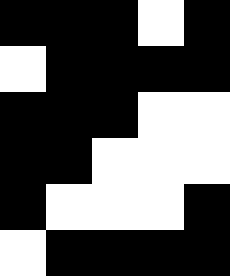[["black", "black", "black", "white", "black"], ["white", "black", "black", "black", "black"], ["black", "black", "black", "white", "white"], ["black", "black", "white", "white", "white"], ["black", "white", "white", "white", "black"], ["white", "black", "black", "black", "black"]]